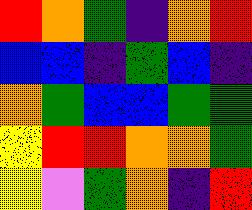[["red", "orange", "green", "indigo", "orange", "red"], ["blue", "blue", "indigo", "green", "blue", "indigo"], ["orange", "green", "blue", "blue", "green", "green"], ["yellow", "red", "red", "orange", "orange", "green"], ["yellow", "violet", "green", "orange", "indigo", "red"]]